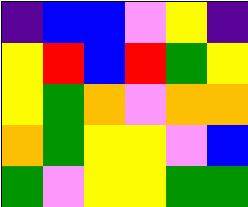[["indigo", "blue", "blue", "violet", "yellow", "indigo"], ["yellow", "red", "blue", "red", "green", "yellow"], ["yellow", "green", "orange", "violet", "orange", "orange"], ["orange", "green", "yellow", "yellow", "violet", "blue"], ["green", "violet", "yellow", "yellow", "green", "green"]]